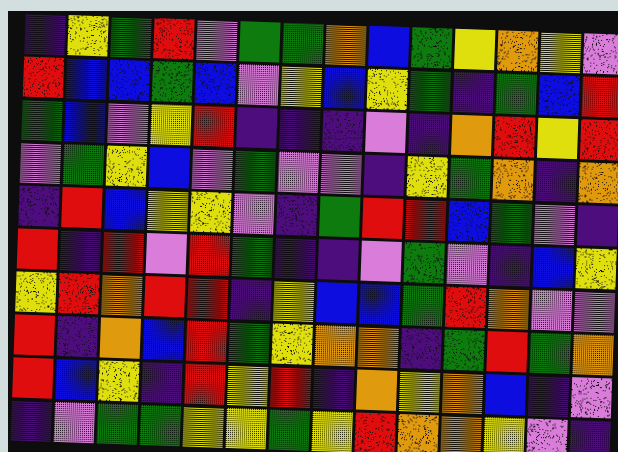[["indigo", "yellow", "green", "red", "violet", "green", "green", "orange", "blue", "green", "yellow", "orange", "yellow", "violet"], ["red", "blue", "blue", "green", "blue", "violet", "yellow", "blue", "yellow", "green", "indigo", "green", "blue", "red"], ["green", "blue", "violet", "yellow", "red", "indigo", "indigo", "indigo", "violet", "indigo", "orange", "red", "yellow", "red"], ["violet", "green", "yellow", "blue", "violet", "green", "violet", "violet", "indigo", "yellow", "green", "orange", "indigo", "orange"], ["indigo", "red", "blue", "yellow", "yellow", "violet", "indigo", "green", "red", "red", "blue", "green", "violet", "indigo"], ["red", "indigo", "red", "violet", "red", "green", "indigo", "indigo", "violet", "green", "violet", "indigo", "blue", "yellow"], ["yellow", "red", "orange", "red", "red", "indigo", "yellow", "blue", "blue", "green", "red", "orange", "violet", "violet"], ["red", "indigo", "orange", "blue", "red", "green", "yellow", "orange", "orange", "indigo", "green", "red", "green", "orange"], ["red", "blue", "yellow", "indigo", "red", "yellow", "red", "indigo", "orange", "yellow", "orange", "blue", "indigo", "violet"], ["indigo", "violet", "green", "green", "yellow", "yellow", "green", "yellow", "red", "orange", "orange", "yellow", "violet", "indigo"]]